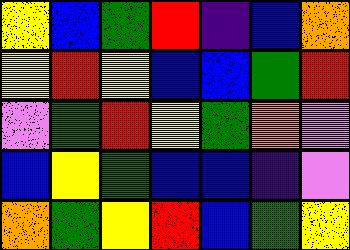[["yellow", "blue", "green", "red", "indigo", "blue", "orange"], ["yellow", "red", "yellow", "blue", "blue", "green", "red"], ["violet", "green", "red", "yellow", "green", "orange", "violet"], ["blue", "yellow", "green", "blue", "blue", "indigo", "violet"], ["orange", "green", "yellow", "red", "blue", "green", "yellow"]]